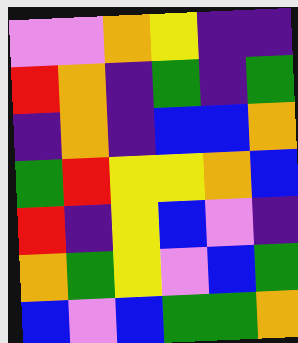[["violet", "violet", "orange", "yellow", "indigo", "indigo"], ["red", "orange", "indigo", "green", "indigo", "green"], ["indigo", "orange", "indigo", "blue", "blue", "orange"], ["green", "red", "yellow", "yellow", "orange", "blue"], ["red", "indigo", "yellow", "blue", "violet", "indigo"], ["orange", "green", "yellow", "violet", "blue", "green"], ["blue", "violet", "blue", "green", "green", "orange"]]